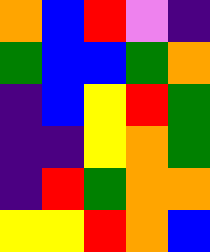[["orange", "blue", "red", "violet", "indigo"], ["green", "blue", "blue", "green", "orange"], ["indigo", "blue", "yellow", "red", "green"], ["indigo", "indigo", "yellow", "orange", "green"], ["indigo", "red", "green", "orange", "orange"], ["yellow", "yellow", "red", "orange", "blue"]]